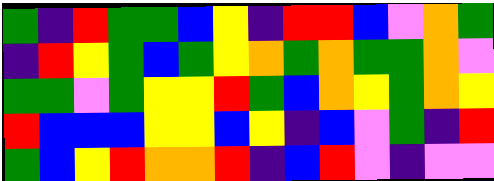[["green", "indigo", "red", "green", "green", "blue", "yellow", "indigo", "red", "red", "blue", "violet", "orange", "green"], ["indigo", "red", "yellow", "green", "blue", "green", "yellow", "orange", "green", "orange", "green", "green", "orange", "violet"], ["green", "green", "violet", "green", "yellow", "yellow", "red", "green", "blue", "orange", "yellow", "green", "orange", "yellow"], ["red", "blue", "blue", "blue", "yellow", "yellow", "blue", "yellow", "indigo", "blue", "violet", "green", "indigo", "red"], ["green", "blue", "yellow", "red", "orange", "orange", "red", "indigo", "blue", "red", "violet", "indigo", "violet", "violet"]]